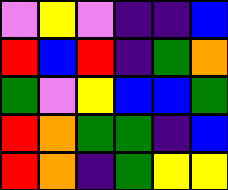[["violet", "yellow", "violet", "indigo", "indigo", "blue"], ["red", "blue", "red", "indigo", "green", "orange"], ["green", "violet", "yellow", "blue", "blue", "green"], ["red", "orange", "green", "green", "indigo", "blue"], ["red", "orange", "indigo", "green", "yellow", "yellow"]]